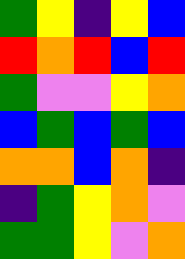[["green", "yellow", "indigo", "yellow", "blue"], ["red", "orange", "red", "blue", "red"], ["green", "violet", "violet", "yellow", "orange"], ["blue", "green", "blue", "green", "blue"], ["orange", "orange", "blue", "orange", "indigo"], ["indigo", "green", "yellow", "orange", "violet"], ["green", "green", "yellow", "violet", "orange"]]